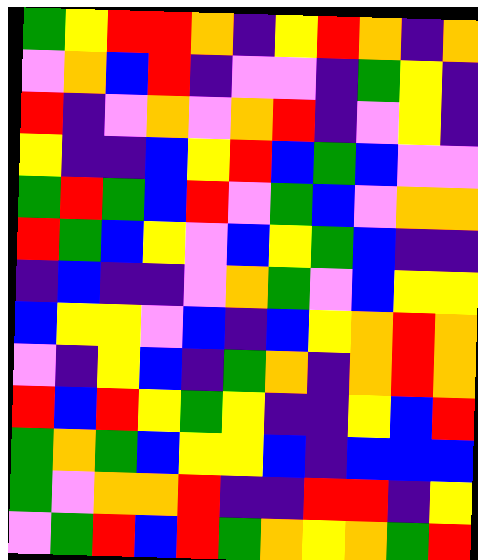[["green", "yellow", "red", "red", "orange", "indigo", "yellow", "red", "orange", "indigo", "orange"], ["violet", "orange", "blue", "red", "indigo", "violet", "violet", "indigo", "green", "yellow", "indigo"], ["red", "indigo", "violet", "orange", "violet", "orange", "red", "indigo", "violet", "yellow", "indigo"], ["yellow", "indigo", "indigo", "blue", "yellow", "red", "blue", "green", "blue", "violet", "violet"], ["green", "red", "green", "blue", "red", "violet", "green", "blue", "violet", "orange", "orange"], ["red", "green", "blue", "yellow", "violet", "blue", "yellow", "green", "blue", "indigo", "indigo"], ["indigo", "blue", "indigo", "indigo", "violet", "orange", "green", "violet", "blue", "yellow", "yellow"], ["blue", "yellow", "yellow", "violet", "blue", "indigo", "blue", "yellow", "orange", "red", "orange"], ["violet", "indigo", "yellow", "blue", "indigo", "green", "orange", "indigo", "orange", "red", "orange"], ["red", "blue", "red", "yellow", "green", "yellow", "indigo", "indigo", "yellow", "blue", "red"], ["green", "orange", "green", "blue", "yellow", "yellow", "blue", "indigo", "blue", "blue", "blue"], ["green", "violet", "orange", "orange", "red", "indigo", "indigo", "red", "red", "indigo", "yellow"], ["violet", "green", "red", "blue", "red", "green", "orange", "yellow", "orange", "green", "red"]]